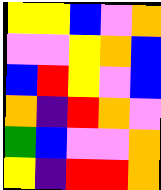[["yellow", "yellow", "blue", "violet", "orange"], ["violet", "violet", "yellow", "orange", "blue"], ["blue", "red", "yellow", "violet", "blue"], ["orange", "indigo", "red", "orange", "violet"], ["green", "blue", "violet", "violet", "orange"], ["yellow", "indigo", "red", "red", "orange"]]